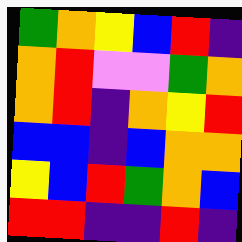[["green", "orange", "yellow", "blue", "red", "indigo"], ["orange", "red", "violet", "violet", "green", "orange"], ["orange", "red", "indigo", "orange", "yellow", "red"], ["blue", "blue", "indigo", "blue", "orange", "orange"], ["yellow", "blue", "red", "green", "orange", "blue"], ["red", "red", "indigo", "indigo", "red", "indigo"]]